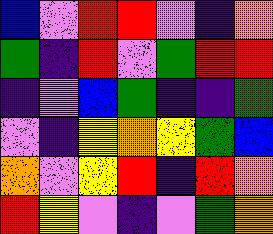[["blue", "violet", "red", "red", "violet", "indigo", "orange"], ["green", "indigo", "red", "violet", "green", "red", "red"], ["indigo", "violet", "blue", "green", "indigo", "indigo", "green"], ["violet", "indigo", "yellow", "orange", "yellow", "green", "blue"], ["orange", "violet", "yellow", "red", "indigo", "red", "orange"], ["red", "yellow", "violet", "indigo", "violet", "green", "orange"]]